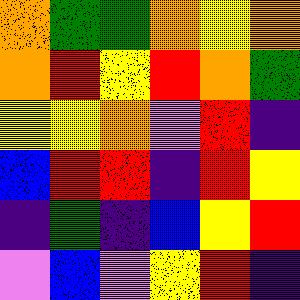[["orange", "green", "green", "orange", "yellow", "orange"], ["orange", "red", "yellow", "red", "orange", "green"], ["yellow", "yellow", "orange", "violet", "red", "indigo"], ["blue", "red", "red", "indigo", "red", "yellow"], ["indigo", "green", "indigo", "blue", "yellow", "red"], ["violet", "blue", "violet", "yellow", "red", "indigo"]]